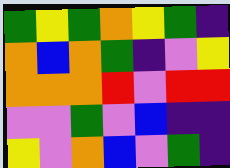[["green", "yellow", "green", "orange", "yellow", "green", "indigo"], ["orange", "blue", "orange", "green", "indigo", "violet", "yellow"], ["orange", "orange", "orange", "red", "violet", "red", "red"], ["violet", "violet", "green", "violet", "blue", "indigo", "indigo"], ["yellow", "violet", "orange", "blue", "violet", "green", "indigo"]]